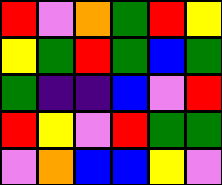[["red", "violet", "orange", "green", "red", "yellow"], ["yellow", "green", "red", "green", "blue", "green"], ["green", "indigo", "indigo", "blue", "violet", "red"], ["red", "yellow", "violet", "red", "green", "green"], ["violet", "orange", "blue", "blue", "yellow", "violet"]]